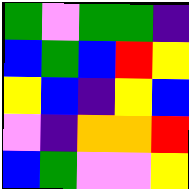[["green", "violet", "green", "green", "indigo"], ["blue", "green", "blue", "red", "yellow"], ["yellow", "blue", "indigo", "yellow", "blue"], ["violet", "indigo", "orange", "orange", "red"], ["blue", "green", "violet", "violet", "yellow"]]